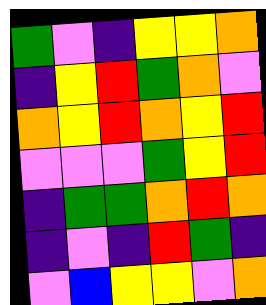[["green", "violet", "indigo", "yellow", "yellow", "orange"], ["indigo", "yellow", "red", "green", "orange", "violet"], ["orange", "yellow", "red", "orange", "yellow", "red"], ["violet", "violet", "violet", "green", "yellow", "red"], ["indigo", "green", "green", "orange", "red", "orange"], ["indigo", "violet", "indigo", "red", "green", "indigo"], ["violet", "blue", "yellow", "yellow", "violet", "orange"]]